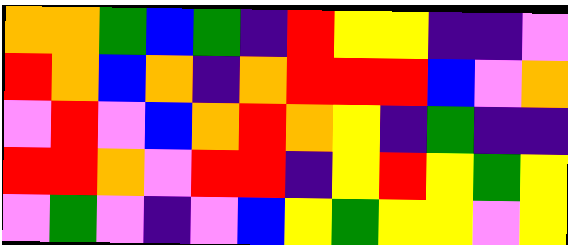[["orange", "orange", "green", "blue", "green", "indigo", "red", "yellow", "yellow", "indigo", "indigo", "violet"], ["red", "orange", "blue", "orange", "indigo", "orange", "red", "red", "red", "blue", "violet", "orange"], ["violet", "red", "violet", "blue", "orange", "red", "orange", "yellow", "indigo", "green", "indigo", "indigo"], ["red", "red", "orange", "violet", "red", "red", "indigo", "yellow", "red", "yellow", "green", "yellow"], ["violet", "green", "violet", "indigo", "violet", "blue", "yellow", "green", "yellow", "yellow", "violet", "yellow"]]